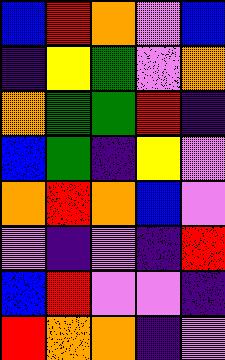[["blue", "red", "orange", "violet", "blue"], ["indigo", "yellow", "green", "violet", "orange"], ["orange", "green", "green", "red", "indigo"], ["blue", "green", "indigo", "yellow", "violet"], ["orange", "red", "orange", "blue", "violet"], ["violet", "indigo", "violet", "indigo", "red"], ["blue", "red", "violet", "violet", "indigo"], ["red", "orange", "orange", "indigo", "violet"]]